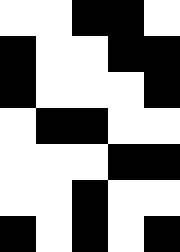[["white", "white", "black", "black", "white"], ["black", "white", "white", "black", "black"], ["black", "white", "white", "white", "black"], ["white", "black", "black", "white", "white"], ["white", "white", "white", "black", "black"], ["white", "white", "black", "white", "white"], ["black", "white", "black", "white", "black"]]